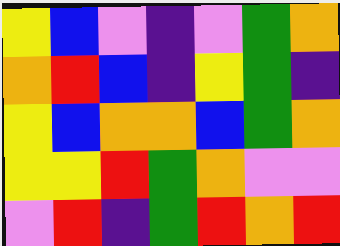[["yellow", "blue", "violet", "indigo", "violet", "green", "orange"], ["orange", "red", "blue", "indigo", "yellow", "green", "indigo"], ["yellow", "blue", "orange", "orange", "blue", "green", "orange"], ["yellow", "yellow", "red", "green", "orange", "violet", "violet"], ["violet", "red", "indigo", "green", "red", "orange", "red"]]